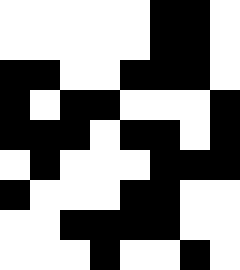[["white", "white", "white", "white", "white", "black", "black", "white"], ["white", "white", "white", "white", "white", "black", "black", "white"], ["black", "black", "white", "white", "black", "black", "black", "white"], ["black", "white", "black", "black", "white", "white", "white", "black"], ["black", "black", "black", "white", "black", "black", "white", "black"], ["white", "black", "white", "white", "white", "black", "black", "black"], ["black", "white", "white", "white", "black", "black", "white", "white"], ["white", "white", "black", "black", "black", "black", "white", "white"], ["white", "white", "white", "black", "white", "white", "black", "white"]]